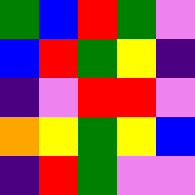[["green", "blue", "red", "green", "violet"], ["blue", "red", "green", "yellow", "indigo"], ["indigo", "violet", "red", "red", "violet"], ["orange", "yellow", "green", "yellow", "blue"], ["indigo", "red", "green", "violet", "violet"]]